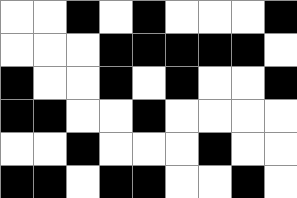[["white", "white", "black", "white", "black", "white", "white", "white", "black"], ["white", "white", "white", "black", "black", "black", "black", "black", "white"], ["black", "white", "white", "black", "white", "black", "white", "white", "black"], ["black", "black", "white", "white", "black", "white", "white", "white", "white"], ["white", "white", "black", "white", "white", "white", "black", "white", "white"], ["black", "black", "white", "black", "black", "white", "white", "black", "white"]]